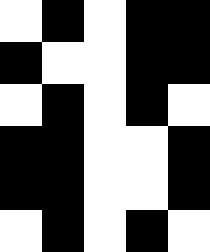[["white", "black", "white", "black", "black"], ["black", "white", "white", "black", "black"], ["white", "black", "white", "black", "white"], ["black", "black", "white", "white", "black"], ["black", "black", "white", "white", "black"], ["white", "black", "white", "black", "white"]]